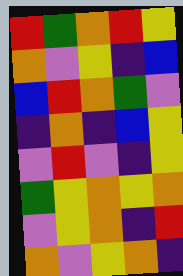[["red", "green", "orange", "red", "yellow"], ["orange", "violet", "yellow", "indigo", "blue"], ["blue", "red", "orange", "green", "violet"], ["indigo", "orange", "indigo", "blue", "yellow"], ["violet", "red", "violet", "indigo", "yellow"], ["green", "yellow", "orange", "yellow", "orange"], ["violet", "yellow", "orange", "indigo", "red"], ["orange", "violet", "yellow", "orange", "indigo"]]